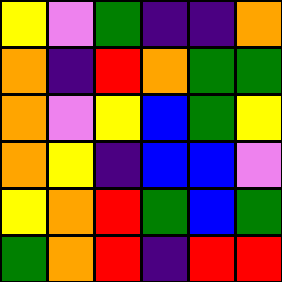[["yellow", "violet", "green", "indigo", "indigo", "orange"], ["orange", "indigo", "red", "orange", "green", "green"], ["orange", "violet", "yellow", "blue", "green", "yellow"], ["orange", "yellow", "indigo", "blue", "blue", "violet"], ["yellow", "orange", "red", "green", "blue", "green"], ["green", "orange", "red", "indigo", "red", "red"]]